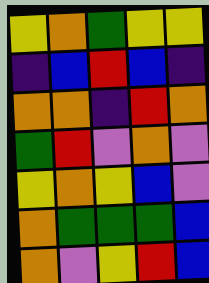[["yellow", "orange", "green", "yellow", "yellow"], ["indigo", "blue", "red", "blue", "indigo"], ["orange", "orange", "indigo", "red", "orange"], ["green", "red", "violet", "orange", "violet"], ["yellow", "orange", "yellow", "blue", "violet"], ["orange", "green", "green", "green", "blue"], ["orange", "violet", "yellow", "red", "blue"]]